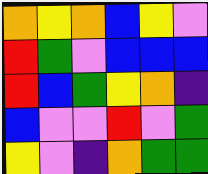[["orange", "yellow", "orange", "blue", "yellow", "violet"], ["red", "green", "violet", "blue", "blue", "blue"], ["red", "blue", "green", "yellow", "orange", "indigo"], ["blue", "violet", "violet", "red", "violet", "green"], ["yellow", "violet", "indigo", "orange", "green", "green"]]